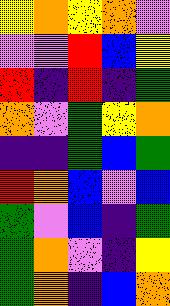[["yellow", "orange", "yellow", "orange", "violet"], ["violet", "violet", "red", "blue", "yellow"], ["red", "indigo", "red", "indigo", "green"], ["orange", "violet", "green", "yellow", "orange"], ["indigo", "indigo", "green", "blue", "green"], ["red", "orange", "blue", "violet", "blue"], ["green", "violet", "blue", "indigo", "green"], ["green", "orange", "violet", "indigo", "yellow"], ["green", "orange", "indigo", "blue", "orange"]]